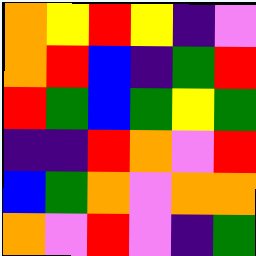[["orange", "yellow", "red", "yellow", "indigo", "violet"], ["orange", "red", "blue", "indigo", "green", "red"], ["red", "green", "blue", "green", "yellow", "green"], ["indigo", "indigo", "red", "orange", "violet", "red"], ["blue", "green", "orange", "violet", "orange", "orange"], ["orange", "violet", "red", "violet", "indigo", "green"]]